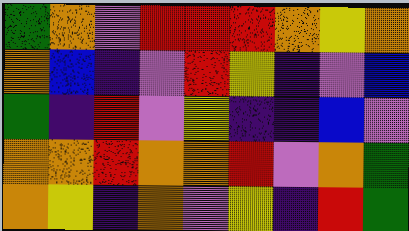[["green", "orange", "violet", "red", "red", "red", "orange", "yellow", "orange"], ["orange", "blue", "indigo", "violet", "red", "yellow", "indigo", "violet", "blue"], ["green", "indigo", "red", "violet", "yellow", "indigo", "indigo", "blue", "violet"], ["orange", "orange", "red", "orange", "orange", "red", "violet", "orange", "green"], ["orange", "yellow", "indigo", "orange", "violet", "yellow", "indigo", "red", "green"]]